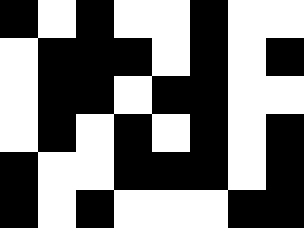[["black", "white", "black", "white", "white", "black", "white", "white"], ["white", "black", "black", "black", "white", "black", "white", "black"], ["white", "black", "black", "white", "black", "black", "white", "white"], ["white", "black", "white", "black", "white", "black", "white", "black"], ["black", "white", "white", "black", "black", "black", "white", "black"], ["black", "white", "black", "white", "white", "white", "black", "black"]]